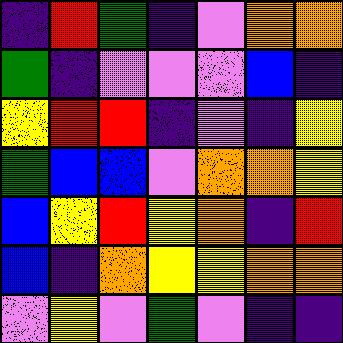[["indigo", "red", "green", "indigo", "violet", "orange", "orange"], ["green", "indigo", "violet", "violet", "violet", "blue", "indigo"], ["yellow", "red", "red", "indigo", "violet", "indigo", "yellow"], ["green", "blue", "blue", "violet", "orange", "orange", "yellow"], ["blue", "yellow", "red", "yellow", "orange", "indigo", "red"], ["blue", "indigo", "orange", "yellow", "yellow", "orange", "orange"], ["violet", "yellow", "violet", "green", "violet", "indigo", "indigo"]]